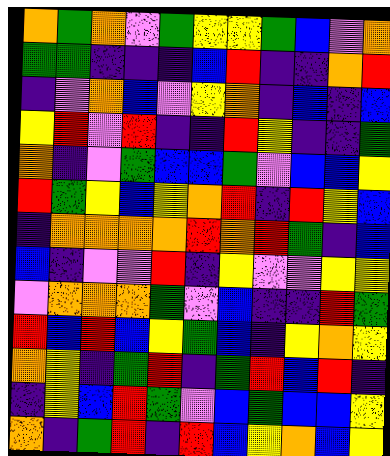[["orange", "green", "orange", "violet", "green", "yellow", "yellow", "green", "blue", "violet", "orange"], ["green", "green", "indigo", "indigo", "indigo", "blue", "red", "indigo", "indigo", "orange", "red"], ["indigo", "violet", "orange", "blue", "violet", "yellow", "orange", "indigo", "blue", "indigo", "blue"], ["yellow", "red", "violet", "red", "indigo", "indigo", "red", "yellow", "indigo", "indigo", "green"], ["orange", "indigo", "violet", "green", "blue", "blue", "green", "violet", "blue", "blue", "yellow"], ["red", "green", "yellow", "blue", "yellow", "orange", "red", "indigo", "red", "yellow", "blue"], ["indigo", "orange", "orange", "orange", "orange", "red", "orange", "red", "green", "indigo", "blue"], ["blue", "indigo", "violet", "violet", "red", "indigo", "yellow", "violet", "violet", "yellow", "yellow"], ["violet", "orange", "orange", "orange", "green", "violet", "blue", "indigo", "indigo", "red", "green"], ["red", "blue", "red", "blue", "yellow", "green", "blue", "indigo", "yellow", "orange", "yellow"], ["orange", "yellow", "indigo", "green", "red", "indigo", "green", "red", "blue", "red", "indigo"], ["indigo", "yellow", "blue", "red", "green", "violet", "blue", "green", "blue", "blue", "yellow"], ["orange", "indigo", "green", "red", "indigo", "red", "blue", "yellow", "orange", "blue", "yellow"]]